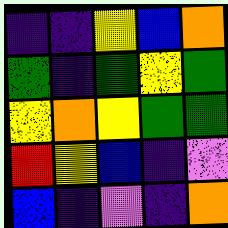[["indigo", "indigo", "yellow", "blue", "orange"], ["green", "indigo", "green", "yellow", "green"], ["yellow", "orange", "yellow", "green", "green"], ["red", "yellow", "blue", "indigo", "violet"], ["blue", "indigo", "violet", "indigo", "orange"]]